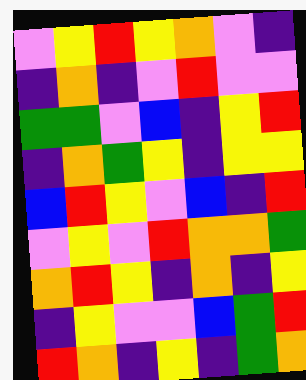[["violet", "yellow", "red", "yellow", "orange", "violet", "indigo"], ["indigo", "orange", "indigo", "violet", "red", "violet", "violet"], ["green", "green", "violet", "blue", "indigo", "yellow", "red"], ["indigo", "orange", "green", "yellow", "indigo", "yellow", "yellow"], ["blue", "red", "yellow", "violet", "blue", "indigo", "red"], ["violet", "yellow", "violet", "red", "orange", "orange", "green"], ["orange", "red", "yellow", "indigo", "orange", "indigo", "yellow"], ["indigo", "yellow", "violet", "violet", "blue", "green", "red"], ["red", "orange", "indigo", "yellow", "indigo", "green", "orange"]]